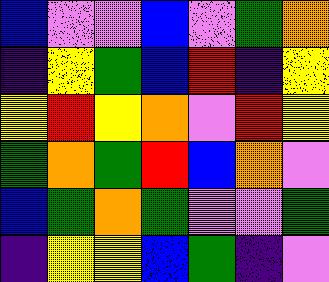[["blue", "violet", "violet", "blue", "violet", "green", "orange"], ["indigo", "yellow", "green", "blue", "red", "indigo", "yellow"], ["yellow", "red", "yellow", "orange", "violet", "red", "yellow"], ["green", "orange", "green", "red", "blue", "orange", "violet"], ["blue", "green", "orange", "green", "violet", "violet", "green"], ["indigo", "yellow", "yellow", "blue", "green", "indigo", "violet"]]